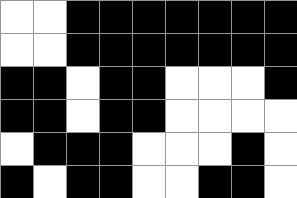[["white", "white", "black", "black", "black", "black", "black", "black", "black"], ["white", "white", "black", "black", "black", "black", "black", "black", "black"], ["black", "black", "white", "black", "black", "white", "white", "white", "black"], ["black", "black", "white", "black", "black", "white", "white", "white", "white"], ["white", "black", "black", "black", "white", "white", "white", "black", "white"], ["black", "white", "black", "black", "white", "white", "black", "black", "white"]]